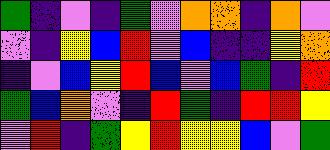[["green", "indigo", "violet", "indigo", "green", "violet", "orange", "orange", "indigo", "orange", "violet"], ["violet", "indigo", "yellow", "blue", "red", "violet", "blue", "indigo", "indigo", "yellow", "orange"], ["indigo", "violet", "blue", "yellow", "red", "blue", "violet", "blue", "green", "indigo", "red"], ["green", "blue", "orange", "violet", "indigo", "red", "green", "indigo", "red", "red", "yellow"], ["violet", "red", "indigo", "green", "yellow", "red", "yellow", "yellow", "blue", "violet", "green"]]